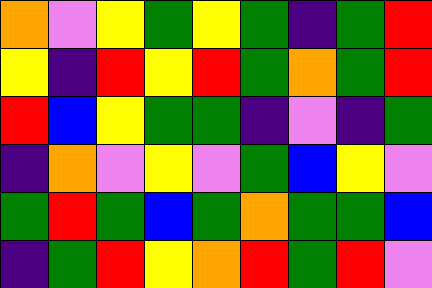[["orange", "violet", "yellow", "green", "yellow", "green", "indigo", "green", "red"], ["yellow", "indigo", "red", "yellow", "red", "green", "orange", "green", "red"], ["red", "blue", "yellow", "green", "green", "indigo", "violet", "indigo", "green"], ["indigo", "orange", "violet", "yellow", "violet", "green", "blue", "yellow", "violet"], ["green", "red", "green", "blue", "green", "orange", "green", "green", "blue"], ["indigo", "green", "red", "yellow", "orange", "red", "green", "red", "violet"]]